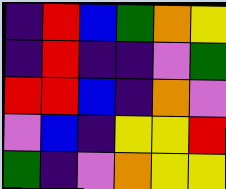[["indigo", "red", "blue", "green", "orange", "yellow"], ["indigo", "red", "indigo", "indigo", "violet", "green"], ["red", "red", "blue", "indigo", "orange", "violet"], ["violet", "blue", "indigo", "yellow", "yellow", "red"], ["green", "indigo", "violet", "orange", "yellow", "yellow"]]